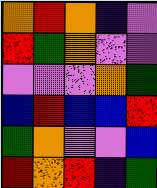[["orange", "red", "orange", "indigo", "violet"], ["red", "green", "orange", "violet", "violet"], ["violet", "violet", "violet", "orange", "green"], ["blue", "red", "blue", "blue", "red"], ["green", "orange", "violet", "violet", "blue"], ["red", "orange", "red", "indigo", "green"]]